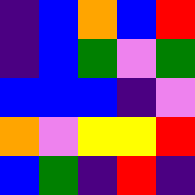[["indigo", "blue", "orange", "blue", "red"], ["indigo", "blue", "green", "violet", "green"], ["blue", "blue", "blue", "indigo", "violet"], ["orange", "violet", "yellow", "yellow", "red"], ["blue", "green", "indigo", "red", "indigo"]]